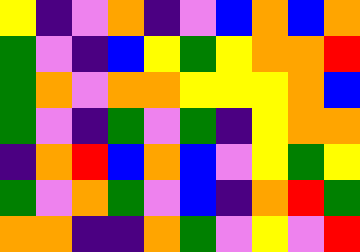[["yellow", "indigo", "violet", "orange", "indigo", "violet", "blue", "orange", "blue", "orange"], ["green", "violet", "indigo", "blue", "yellow", "green", "yellow", "orange", "orange", "red"], ["green", "orange", "violet", "orange", "orange", "yellow", "yellow", "yellow", "orange", "blue"], ["green", "violet", "indigo", "green", "violet", "green", "indigo", "yellow", "orange", "orange"], ["indigo", "orange", "red", "blue", "orange", "blue", "violet", "yellow", "green", "yellow"], ["green", "violet", "orange", "green", "violet", "blue", "indigo", "orange", "red", "green"], ["orange", "orange", "indigo", "indigo", "orange", "green", "violet", "yellow", "violet", "red"]]